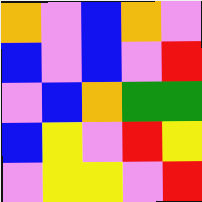[["orange", "violet", "blue", "orange", "violet"], ["blue", "violet", "blue", "violet", "red"], ["violet", "blue", "orange", "green", "green"], ["blue", "yellow", "violet", "red", "yellow"], ["violet", "yellow", "yellow", "violet", "red"]]